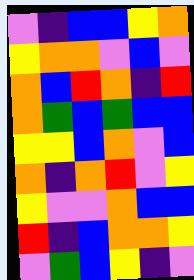[["violet", "indigo", "blue", "blue", "yellow", "orange"], ["yellow", "orange", "orange", "violet", "blue", "violet"], ["orange", "blue", "red", "orange", "indigo", "red"], ["orange", "green", "blue", "green", "blue", "blue"], ["yellow", "yellow", "blue", "orange", "violet", "blue"], ["orange", "indigo", "orange", "red", "violet", "yellow"], ["yellow", "violet", "violet", "orange", "blue", "blue"], ["red", "indigo", "blue", "orange", "orange", "yellow"], ["violet", "green", "blue", "yellow", "indigo", "violet"]]